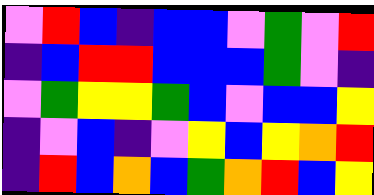[["violet", "red", "blue", "indigo", "blue", "blue", "violet", "green", "violet", "red"], ["indigo", "blue", "red", "red", "blue", "blue", "blue", "green", "violet", "indigo"], ["violet", "green", "yellow", "yellow", "green", "blue", "violet", "blue", "blue", "yellow"], ["indigo", "violet", "blue", "indigo", "violet", "yellow", "blue", "yellow", "orange", "red"], ["indigo", "red", "blue", "orange", "blue", "green", "orange", "red", "blue", "yellow"]]